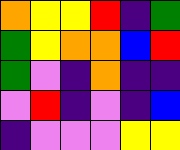[["orange", "yellow", "yellow", "red", "indigo", "green"], ["green", "yellow", "orange", "orange", "blue", "red"], ["green", "violet", "indigo", "orange", "indigo", "indigo"], ["violet", "red", "indigo", "violet", "indigo", "blue"], ["indigo", "violet", "violet", "violet", "yellow", "yellow"]]